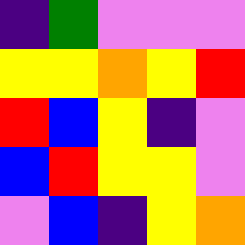[["indigo", "green", "violet", "violet", "violet"], ["yellow", "yellow", "orange", "yellow", "red"], ["red", "blue", "yellow", "indigo", "violet"], ["blue", "red", "yellow", "yellow", "violet"], ["violet", "blue", "indigo", "yellow", "orange"]]